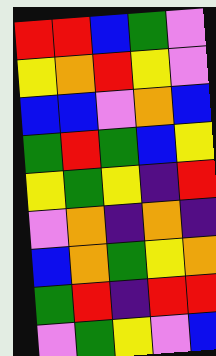[["red", "red", "blue", "green", "violet"], ["yellow", "orange", "red", "yellow", "violet"], ["blue", "blue", "violet", "orange", "blue"], ["green", "red", "green", "blue", "yellow"], ["yellow", "green", "yellow", "indigo", "red"], ["violet", "orange", "indigo", "orange", "indigo"], ["blue", "orange", "green", "yellow", "orange"], ["green", "red", "indigo", "red", "red"], ["violet", "green", "yellow", "violet", "blue"]]